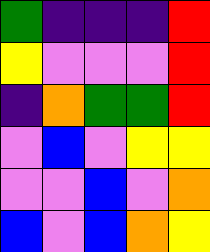[["green", "indigo", "indigo", "indigo", "red"], ["yellow", "violet", "violet", "violet", "red"], ["indigo", "orange", "green", "green", "red"], ["violet", "blue", "violet", "yellow", "yellow"], ["violet", "violet", "blue", "violet", "orange"], ["blue", "violet", "blue", "orange", "yellow"]]